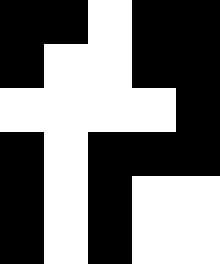[["black", "black", "white", "black", "black"], ["black", "white", "white", "black", "black"], ["white", "white", "white", "white", "black"], ["black", "white", "black", "black", "black"], ["black", "white", "black", "white", "white"], ["black", "white", "black", "white", "white"]]